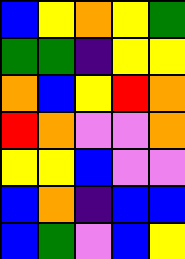[["blue", "yellow", "orange", "yellow", "green"], ["green", "green", "indigo", "yellow", "yellow"], ["orange", "blue", "yellow", "red", "orange"], ["red", "orange", "violet", "violet", "orange"], ["yellow", "yellow", "blue", "violet", "violet"], ["blue", "orange", "indigo", "blue", "blue"], ["blue", "green", "violet", "blue", "yellow"]]